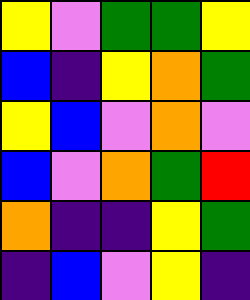[["yellow", "violet", "green", "green", "yellow"], ["blue", "indigo", "yellow", "orange", "green"], ["yellow", "blue", "violet", "orange", "violet"], ["blue", "violet", "orange", "green", "red"], ["orange", "indigo", "indigo", "yellow", "green"], ["indigo", "blue", "violet", "yellow", "indigo"]]